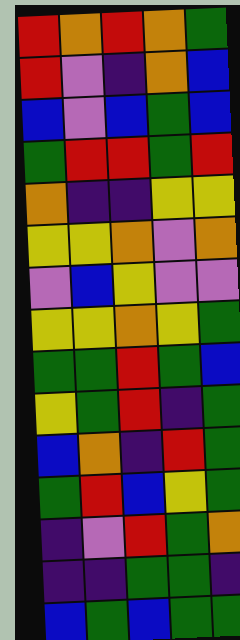[["red", "orange", "red", "orange", "green"], ["red", "violet", "indigo", "orange", "blue"], ["blue", "violet", "blue", "green", "blue"], ["green", "red", "red", "green", "red"], ["orange", "indigo", "indigo", "yellow", "yellow"], ["yellow", "yellow", "orange", "violet", "orange"], ["violet", "blue", "yellow", "violet", "violet"], ["yellow", "yellow", "orange", "yellow", "green"], ["green", "green", "red", "green", "blue"], ["yellow", "green", "red", "indigo", "green"], ["blue", "orange", "indigo", "red", "green"], ["green", "red", "blue", "yellow", "green"], ["indigo", "violet", "red", "green", "orange"], ["indigo", "indigo", "green", "green", "indigo"], ["blue", "green", "blue", "green", "green"]]